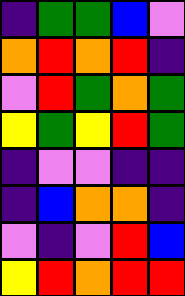[["indigo", "green", "green", "blue", "violet"], ["orange", "red", "orange", "red", "indigo"], ["violet", "red", "green", "orange", "green"], ["yellow", "green", "yellow", "red", "green"], ["indigo", "violet", "violet", "indigo", "indigo"], ["indigo", "blue", "orange", "orange", "indigo"], ["violet", "indigo", "violet", "red", "blue"], ["yellow", "red", "orange", "red", "red"]]